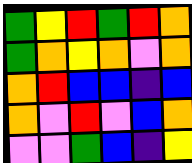[["green", "yellow", "red", "green", "red", "orange"], ["green", "orange", "yellow", "orange", "violet", "orange"], ["orange", "red", "blue", "blue", "indigo", "blue"], ["orange", "violet", "red", "violet", "blue", "orange"], ["violet", "violet", "green", "blue", "indigo", "yellow"]]